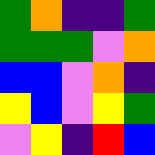[["green", "orange", "indigo", "indigo", "green"], ["green", "green", "green", "violet", "orange"], ["blue", "blue", "violet", "orange", "indigo"], ["yellow", "blue", "violet", "yellow", "green"], ["violet", "yellow", "indigo", "red", "blue"]]